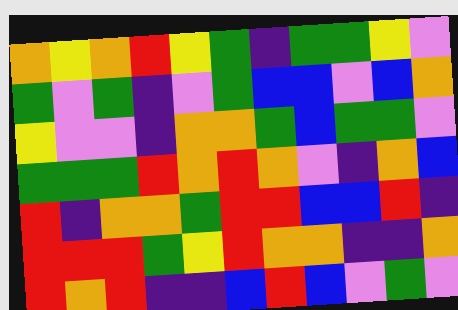[["orange", "yellow", "orange", "red", "yellow", "green", "indigo", "green", "green", "yellow", "violet"], ["green", "violet", "green", "indigo", "violet", "green", "blue", "blue", "violet", "blue", "orange"], ["yellow", "violet", "violet", "indigo", "orange", "orange", "green", "blue", "green", "green", "violet"], ["green", "green", "green", "red", "orange", "red", "orange", "violet", "indigo", "orange", "blue"], ["red", "indigo", "orange", "orange", "green", "red", "red", "blue", "blue", "red", "indigo"], ["red", "red", "red", "green", "yellow", "red", "orange", "orange", "indigo", "indigo", "orange"], ["red", "orange", "red", "indigo", "indigo", "blue", "red", "blue", "violet", "green", "violet"]]